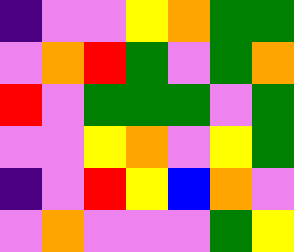[["indigo", "violet", "violet", "yellow", "orange", "green", "green"], ["violet", "orange", "red", "green", "violet", "green", "orange"], ["red", "violet", "green", "green", "green", "violet", "green"], ["violet", "violet", "yellow", "orange", "violet", "yellow", "green"], ["indigo", "violet", "red", "yellow", "blue", "orange", "violet"], ["violet", "orange", "violet", "violet", "violet", "green", "yellow"]]